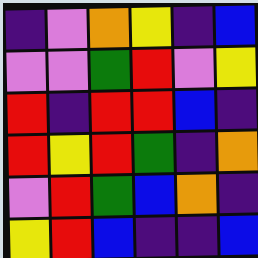[["indigo", "violet", "orange", "yellow", "indigo", "blue"], ["violet", "violet", "green", "red", "violet", "yellow"], ["red", "indigo", "red", "red", "blue", "indigo"], ["red", "yellow", "red", "green", "indigo", "orange"], ["violet", "red", "green", "blue", "orange", "indigo"], ["yellow", "red", "blue", "indigo", "indigo", "blue"]]